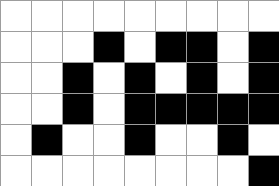[["white", "white", "white", "white", "white", "white", "white", "white", "white"], ["white", "white", "white", "black", "white", "black", "black", "white", "black"], ["white", "white", "black", "white", "black", "white", "black", "white", "black"], ["white", "white", "black", "white", "black", "black", "black", "black", "black"], ["white", "black", "white", "white", "black", "white", "white", "black", "white"], ["white", "white", "white", "white", "white", "white", "white", "white", "black"]]